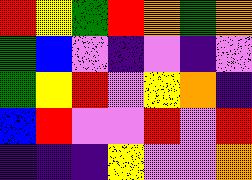[["red", "yellow", "green", "red", "orange", "green", "orange"], ["green", "blue", "violet", "indigo", "violet", "indigo", "violet"], ["green", "yellow", "red", "violet", "yellow", "orange", "indigo"], ["blue", "red", "violet", "violet", "red", "violet", "red"], ["indigo", "indigo", "indigo", "yellow", "violet", "violet", "orange"]]